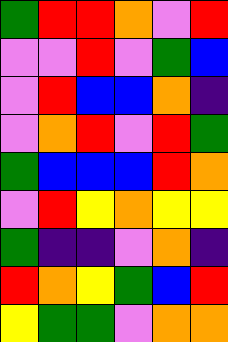[["green", "red", "red", "orange", "violet", "red"], ["violet", "violet", "red", "violet", "green", "blue"], ["violet", "red", "blue", "blue", "orange", "indigo"], ["violet", "orange", "red", "violet", "red", "green"], ["green", "blue", "blue", "blue", "red", "orange"], ["violet", "red", "yellow", "orange", "yellow", "yellow"], ["green", "indigo", "indigo", "violet", "orange", "indigo"], ["red", "orange", "yellow", "green", "blue", "red"], ["yellow", "green", "green", "violet", "orange", "orange"]]